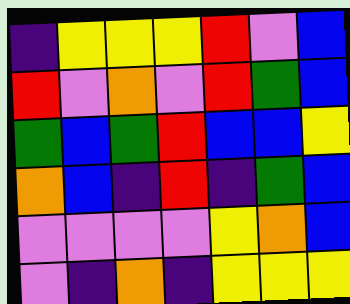[["indigo", "yellow", "yellow", "yellow", "red", "violet", "blue"], ["red", "violet", "orange", "violet", "red", "green", "blue"], ["green", "blue", "green", "red", "blue", "blue", "yellow"], ["orange", "blue", "indigo", "red", "indigo", "green", "blue"], ["violet", "violet", "violet", "violet", "yellow", "orange", "blue"], ["violet", "indigo", "orange", "indigo", "yellow", "yellow", "yellow"]]